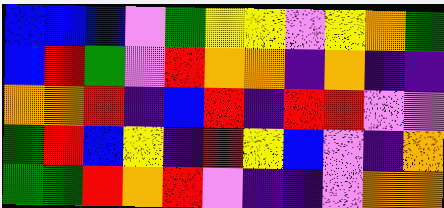[["blue", "blue", "blue", "violet", "green", "yellow", "yellow", "violet", "yellow", "orange", "green"], ["blue", "red", "green", "violet", "red", "orange", "orange", "indigo", "orange", "indigo", "indigo"], ["orange", "orange", "red", "indigo", "blue", "red", "indigo", "red", "red", "violet", "violet"], ["green", "red", "blue", "yellow", "indigo", "red", "yellow", "blue", "violet", "indigo", "orange"], ["green", "green", "red", "orange", "red", "violet", "indigo", "indigo", "violet", "orange", "orange"]]